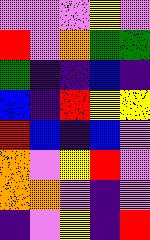[["violet", "violet", "violet", "yellow", "violet"], ["red", "violet", "orange", "green", "green"], ["green", "indigo", "indigo", "blue", "indigo"], ["blue", "indigo", "red", "yellow", "yellow"], ["red", "blue", "indigo", "blue", "violet"], ["orange", "violet", "yellow", "red", "violet"], ["orange", "orange", "violet", "indigo", "violet"], ["indigo", "violet", "yellow", "indigo", "red"]]